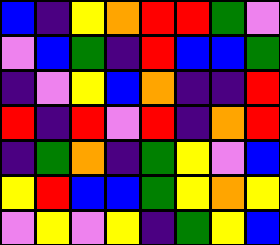[["blue", "indigo", "yellow", "orange", "red", "red", "green", "violet"], ["violet", "blue", "green", "indigo", "red", "blue", "blue", "green"], ["indigo", "violet", "yellow", "blue", "orange", "indigo", "indigo", "red"], ["red", "indigo", "red", "violet", "red", "indigo", "orange", "red"], ["indigo", "green", "orange", "indigo", "green", "yellow", "violet", "blue"], ["yellow", "red", "blue", "blue", "green", "yellow", "orange", "yellow"], ["violet", "yellow", "violet", "yellow", "indigo", "green", "yellow", "blue"]]